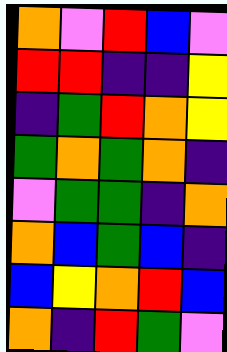[["orange", "violet", "red", "blue", "violet"], ["red", "red", "indigo", "indigo", "yellow"], ["indigo", "green", "red", "orange", "yellow"], ["green", "orange", "green", "orange", "indigo"], ["violet", "green", "green", "indigo", "orange"], ["orange", "blue", "green", "blue", "indigo"], ["blue", "yellow", "orange", "red", "blue"], ["orange", "indigo", "red", "green", "violet"]]